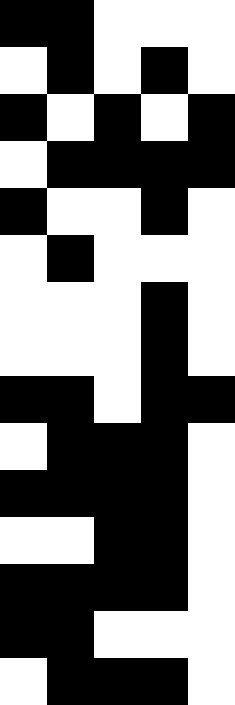[["black", "black", "white", "white", "white"], ["white", "black", "white", "black", "white"], ["black", "white", "black", "white", "black"], ["white", "black", "black", "black", "black"], ["black", "white", "white", "black", "white"], ["white", "black", "white", "white", "white"], ["white", "white", "white", "black", "white"], ["white", "white", "white", "black", "white"], ["black", "black", "white", "black", "black"], ["white", "black", "black", "black", "white"], ["black", "black", "black", "black", "white"], ["white", "white", "black", "black", "white"], ["black", "black", "black", "black", "white"], ["black", "black", "white", "white", "white"], ["white", "black", "black", "black", "white"]]